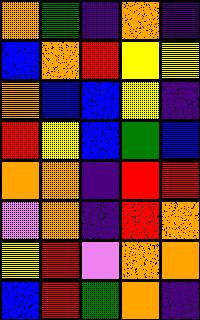[["orange", "green", "indigo", "orange", "indigo"], ["blue", "orange", "red", "yellow", "yellow"], ["orange", "blue", "blue", "yellow", "indigo"], ["red", "yellow", "blue", "green", "blue"], ["orange", "orange", "indigo", "red", "red"], ["violet", "orange", "indigo", "red", "orange"], ["yellow", "red", "violet", "orange", "orange"], ["blue", "red", "green", "orange", "indigo"]]